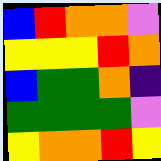[["blue", "red", "orange", "orange", "violet"], ["yellow", "yellow", "yellow", "red", "orange"], ["blue", "green", "green", "orange", "indigo"], ["green", "green", "green", "green", "violet"], ["yellow", "orange", "orange", "red", "yellow"]]